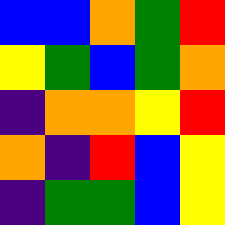[["blue", "blue", "orange", "green", "red"], ["yellow", "green", "blue", "green", "orange"], ["indigo", "orange", "orange", "yellow", "red"], ["orange", "indigo", "red", "blue", "yellow"], ["indigo", "green", "green", "blue", "yellow"]]